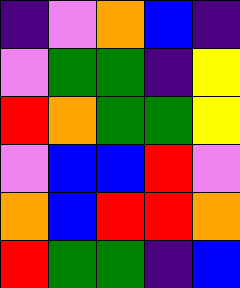[["indigo", "violet", "orange", "blue", "indigo"], ["violet", "green", "green", "indigo", "yellow"], ["red", "orange", "green", "green", "yellow"], ["violet", "blue", "blue", "red", "violet"], ["orange", "blue", "red", "red", "orange"], ["red", "green", "green", "indigo", "blue"]]